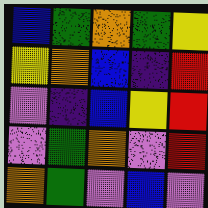[["blue", "green", "orange", "green", "yellow"], ["yellow", "orange", "blue", "indigo", "red"], ["violet", "indigo", "blue", "yellow", "red"], ["violet", "green", "orange", "violet", "red"], ["orange", "green", "violet", "blue", "violet"]]